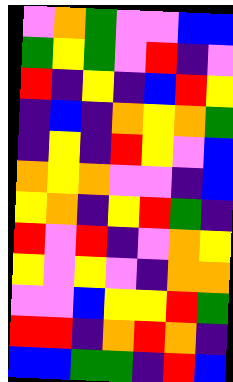[["violet", "orange", "green", "violet", "violet", "blue", "blue"], ["green", "yellow", "green", "violet", "red", "indigo", "violet"], ["red", "indigo", "yellow", "indigo", "blue", "red", "yellow"], ["indigo", "blue", "indigo", "orange", "yellow", "orange", "green"], ["indigo", "yellow", "indigo", "red", "yellow", "violet", "blue"], ["orange", "yellow", "orange", "violet", "violet", "indigo", "blue"], ["yellow", "orange", "indigo", "yellow", "red", "green", "indigo"], ["red", "violet", "red", "indigo", "violet", "orange", "yellow"], ["yellow", "violet", "yellow", "violet", "indigo", "orange", "orange"], ["violet", "violet", "blue", "yellow", "yellow", "red", "green"], ["red", "red", "indigo", "orange", "red", "orange", "indigo"], ["blue", "blue", "green", "green", "indigo", "red", "blue"]]